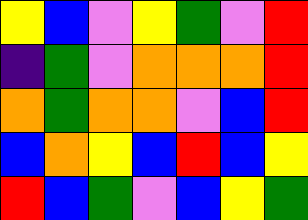[["yellow", "blue", "violet", "yellow", "green", "violet", "red"], ["indigo", "green", "violet", "orange", "orange", "orange", "red"], ["orange", "green", "orange", "orange", "violet", "blue", "red"], ["blue", "orange", "yellow", "blue", "red", "blue", "yellow"], ["red", "blue", "green", "violet", "blue", "yellow", "green"]]